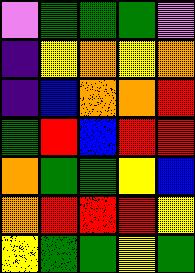[["violet", "green", "green", "green", "violet"], ["indigo", "yellow", "orange", "yellow", "orange"], ["indigo", "blue", "orange", "orange", "red"], ["green", "red", "blue", "red", "red"], ["orange", "green", "green", "yellow", "blue"], ["orange", "red", "red", "red", "yellow"], ["yellow", "green", "green", "yellow", "green"]]